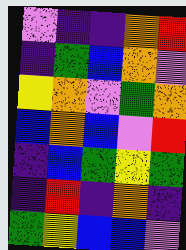[["violet", "indigo", "indigo", "orange", "red"], ["indigo", "green", "blue", "orange", "violet"], ["yellow", "orange", "violet", "green", "orange"], ["blue", "orange", "blue", "violet", "red"], ["indigo", "blue", "green", "yellow", "green"], ["indigo", "red", "indigo", "orange", "indigo"], ["green", "yellow", "blue", "blue", "violet"]]